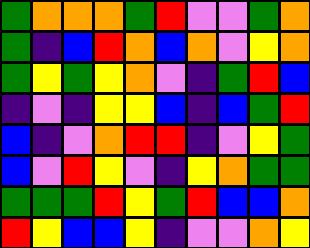[["green", "orange", "orange", "orange", "green", "red", "violet", "violet", "green", "orange"], ["green", "indigo", "blue", "red", "orange", "blue", "orange", "violet", "yellow", "orange"], ["green", "yellow", "green", "yellow", "orange", "violet", "indigo", "green", "red", "blue"], ["indigo", "violet", "indigo", "yellow", "yellow", "blue", "indigo", "blue", "green", "red"], ["blue", "indigo", "violet", "orange", "red", "red", "indigo", "violet", "yellow", "green"], ["blue", "violet", "red", "yellow", "violet", "indigo", "yellow", "orange", "green", "green"], ["green", "green", "green", "red", "yellow", "green", "red", "blue", "blue", "orange"], ["red", "yellow", "blue", "blue", "yellow", "indigo", "violet", "violet", "orange", "yellow"]]